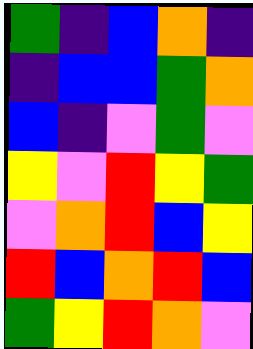[["green", "indigo", "blue", "orange", "indigo"], ["indigo", "blue", "blue", "green", "orange"], ["blue", "indigo", "violet", "green", "violet"], ["yellow", "violet", "red", "yellow", "green"], ["violet", "orange", "red", "blue", "yellow"], ["red", "blue", "orange", "red", "blue"], ["green", "yellow", "red", "orange", "violet"]]